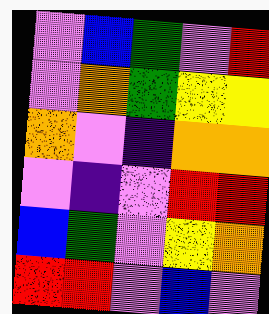[["violet", "blue", "green", "violet", "red"], ["violet", "orange", "green", "yellow", "yellow"], ["orange", "violet", "indigo", "orange", "orange"], ["violet", "indigo", "violet", "red", "red"], ["blue", "green", "violet", "yellow", "orange"], ["red", "red", "violet", "blue", "violet"]]